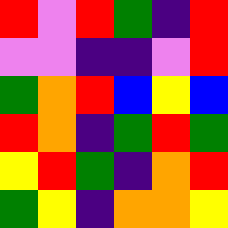[["red", "violet", "red", "green", "indigo", "red"], ["violet", "violet", "indigo", "indigo", "violet", "red"], ["green", "orange", "red", "blue", "yellow", "blue"], ["red", "orange", "indigo", "green", "red", "green"], ["yellow", "red", "green", "indigo", "orange", "red"], ["green", "yellow", "indigo", "orange", "orange", "yellow"]]